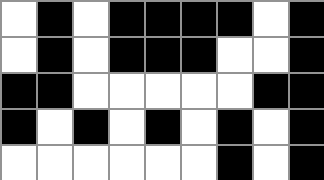[["white", "black", "white", "black", "black", "black", "black", "white", "black"], ["white", "black", "white", "black", "black", "black", "white", "white", "black"], ["black", "black", "white", "white", "white", "white", "white", "black", "black"], ["black", "white", "black", "white", "black", "white", "black", "white", "black"], ["white", "white", "white", "white", "white", "white", "black", "white", "black"]]